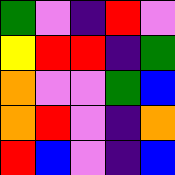[["green", "violet", "indigo", "red", "violet"], ["yellow", "red", "red", "indigo", "green"], ["orange", "violet", "violet", "green", "blue"], ["orange", "red", "violet", "indigo", "orange"], ["red", "blue", "violet", "indigo", "blue"]]